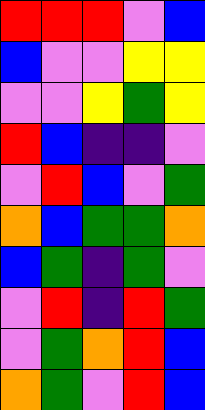[["red", "red", "red", "violet", "blue"], ["blue", "violet", "violet", "yellow", "yellow"], ["violet", "violet", "yellow", "green", "yellow"], ["red", "blue", "indigo", "indigo", "violet"], ["violet", "red", "blue", "violet", "green"], ["orange", "blue", "green", "green", "orange"], ["blue", "green", "indigo", "green", "violet"], ["violet", "red", "indigo", "red", "green"], ["violet", "green", "orange", "red", "blue"], ["orange", "green", "violet", "red", "blue"]]